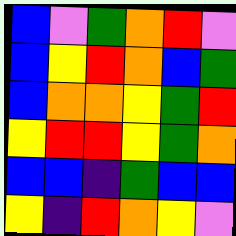[["blue", "violet", "green", "orange", "red", "violet"], ["blue", "yellow", "red", "orange", "blue", "green"], ["blue", "orange", "orange", "yellow", "green", "red"], ["yellow", "red", "red", "yellow", "green", "orange"], ["blue", "blue", "indigo", "green", "blue", "blue"], ["yellow", "indigo", "red", "orange", "yellow", "violet"]]